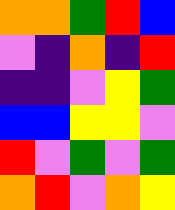[["orange", "orange", "green", "red", "blue"], ["violet", "indigo", "orange", "indigo", "red"], ["indigo", "indigo", "violet", "yellow", "green"], ["blue", "blue", "yellow", "yellow", "violet"], ["red", "violet", "green", "violet", "green"], ["orange", "red", "violet", "orange", "yellow"]]